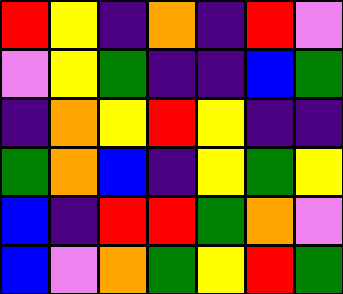[["red", "yellow", "indigo", "orange", "indigo", "red", "violet"], ["violet", "yellow", "green", "indigo", "indigo", "blue", "green"], ["indigo", "orange", "yellow", "red", "yellow", "indigo", "indigo"], ["green", "orange", "blue", "indigo", "yellow", "green", "yellow"], ["blue", "indigo", "red", "red", "green", "orange", "violet"], ["blue", "violet", "orange", "green", "yellow", "red", "green"]]